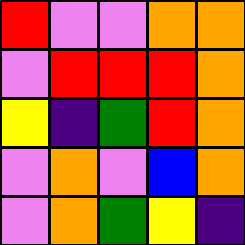[["red", "violet", "violet", "orange", "orange"], ["violet", "red", "red", "red", "orange"], ["yellow", "indigo", "green", "red", "orange"], ["violet", "orange", "violet", "blue", "orange"], ["violet", "orange", "green", "yellow", "indigo"]]